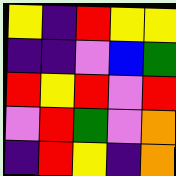[["yellow", "indigo", "red", "yellow", "yellow"], ["indigo", "indigo", "violet", "blue", "green"], ["red", "yellow", "red", "violet", "red"], ["violet", "red", "green", "violet", "orange"], ["indigo", "red", "yellow", "indigo", "orange"]]